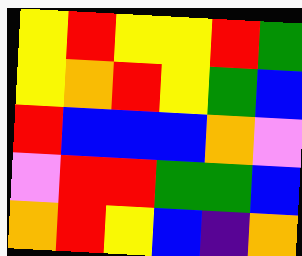[["yellow", "red", "yellow", "yellow", "red", "green"], ["yellow", "orange", "red", "yellow", "green", "blue"], ["red", "blue", "blue", "blue", "orange", "violet"], ["violet", "red", "red", "green", "green", "blue"], ["orange", "red", "yellow", "blue", "indigo", "orange"]]